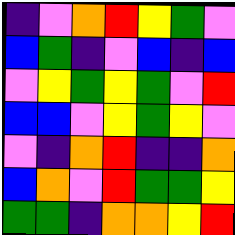[["indigo", "violet", "orange", "red", "yellow", "green", "violet"], ["blue", "green", "indigo", "violet", "blue", "indigo", "blue"], ["violet", "yellow", "green", "yellow", "green", "violet", "red"], ["blue", "blue", "violet", "yellow", "green", "yellow", "violet"], ["violet", "indigo", "orange", "red", "indigo", "indigo", "orange"], ["blue", "orange", "violet", "red", "green", "green", "yellow"], ["green", "green", "indigo", "orange", "orange", "yellow", "red"]]